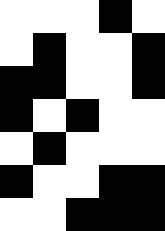[["white", "white", "white", "black", "white"], ["white", "black", "white", "white", "black"], ["black", "black", "white", "white", "black"], ["black", "white", "black", "white", "white"], ["white", "black", "white", "white", "white"], ["black", "white", "white", "black", "black"], ["white", "white", "black", "black", "black"]]